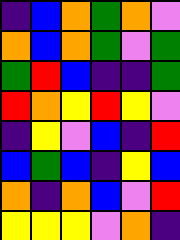[["indigo", "blue", "orange", "green", "orange", "violet"], ["orange", "blue", "orange", "green", "violet", "green"], ["green", "red", "blue", "indigo", "indigo", "green"], ["red", "orange", "yellow", "red", "yellow", "violet"], ["indigo", "yellow", "violet", "blue", "indigo", "red"], ["blue", "green", "blue", "indigo", "yellow", "blue"], ["orange", "indigo", "orange", "blue", "violet", "red"], ["yellow", "yellow", "yellow", "violet", "orange", "indigo"]]